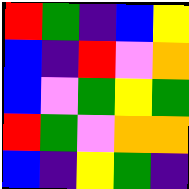[["red", "green", "indigo", "blue", "yellow"], ["blue", "indigo", "red", "violet", "orange"], ["blue", "violet", "green", "yellow", "green"], ["red", "green", "violet", "orange", "orange"], ["blue", "indigo", "yellow", "green", "indigo"]]